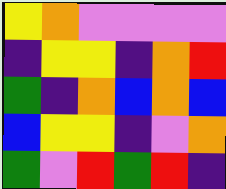[["yellow", "orange", "violet", "violet", "violet", "violet"], ["indigo", "yellow", "yellow", "indigo", "orange", "red"], ["green", "indigo", "orange", "blue", "orange", "blue"], ["blue", "yellow", "yellow", "indigo", "violet", "orange"], ["green", "violet", "red", "green", "red", "indigo"]]